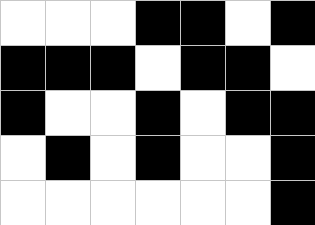[["white", "white", "white", "black", "black", "white", "black"], ["black", "black", "black", "white", "black", "black", "white"], ["black", "white", "white", "black", "white", "black", "black"], ["white", "black", "white", "black", "white", "white", "black"], ["white", "white", "white", "white", "white", "white", "black"]]